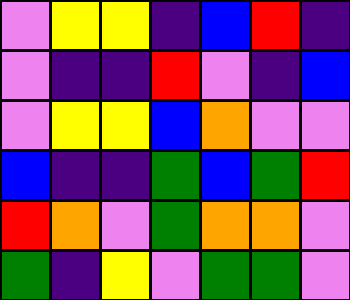[["violet", "yellow", "yellow", "indigo", "blue", "red", "indigo"], ["violet", "indigo", "indigo", "red", "violet", "indigo", "blue"], ["violet", "yellow", "yellow", "blue", "orange", "violet", "violet"], ["blue", "indigo", "indigo", "green", "blue", "green", "red"], ["red", "orange", "violet", "green", "orange", "orange", "violet"], ["green", "indigo", "yellow", "violet", "green", "green", "violet"]]